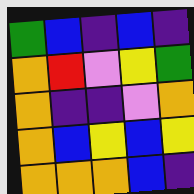[["green", "blue", "indigo", "blue", "indigo"], ["orange", "red", "violet", "yellow", "green"], ["orange", "indigo", "indigo", "violet", "orange"], ["orange", "blue", "yellow", "blue", "yellow"], ["orange", "orange", "orange", "blue", "indigo"]]